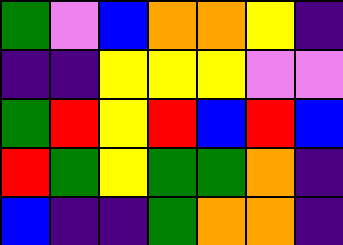[["green", "violet", "blue", "orange", "orange", "yellow", "indigo"], ["indigo", "indigo", "yellow", "yellow", "yellow", "violet", "violet"], ["green", "red", "yellow", "red", "blue", "red", "blue"], ["red", "green", "yellow", "green", "green", "orange", "indigo"], ["blue", "indigo", "indigo", "green", "orange", "orange", "indigo"]]